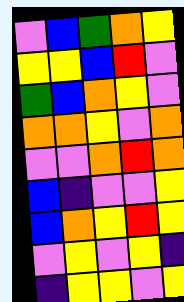[["violet", "blue", "green", "orange", "yellow"], ["yellow", "yellow", "blue", "red", "violet"], ["green", "blue", "orange", "yellow", "violet"], ["orange", "orange", "yellow", "violet", "orange"], ["violet", "violet", "orange", "red", "orange"], ["blue", "indigo", "violet", "violet", "yellow"], ["blue", "orange", "yellow", "red", "yellow"], ["violet", "yellow", "violet", "yellow", "indigo"], ["indigo", "yellow", "yellow", "violet", "yellow"]]